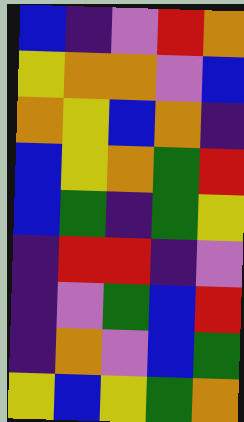[["blue", "indigo", "violet", "red", "orange"], ["yellow", "orange", "orange", "violet", "blue"], ["orange", "yellow", "blue", "orange", "indigo"], ["blue", "yellow", "orange", "green", "red"], ["blue", "green", "indigo", "green", "yellow"], ["indigo", "red", "red", "indigo", "violet"], ["indigo", "violet", "green", "blue", "red"], ["indigo", "orange", "violet", "blue", "green"], ["yellow", "blue", "yellow", "green", "orange"]]